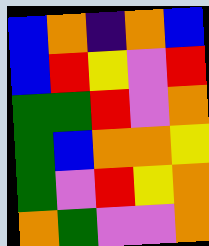[["blue", "orange", "indigo", "orange", "blue"], ["blue", "red", "yellow", "violet", "red"], ["green", "green", "red", "violet", "orange"], ["green", "blue", "orange", "orange", "yellow"], ["green", "violet", "red", "yellow", "orange"], ["orange", "green", "violet", "violet", "orange"]]